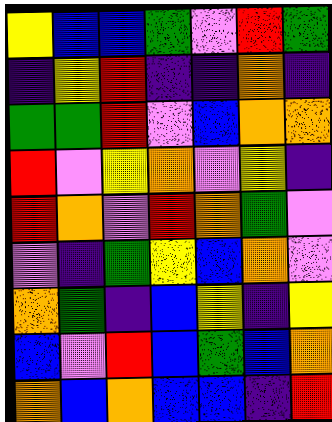[["yellow", "blue", "blue", "green", "violet", "red", "green"], ["indigo", "yellow", "red", "indigo", "indigo", "orange", "indigo"], ["green", "green", "red", "violet", "blue", "orange", "orange"], ["red", "violet", "yellow", "orange", "violet", "yellow", "indigo"], ["red", "orange", "violet", "red", "orange", "green", "violet"], ["violet", "indigo", "green", "yellow", "blue", "orange", "violet"], ["orange", "green", "indigo", "blue", "yellow", "indigo", "yellow"], ["blue", "violet", "red", "blue", "green", "blue", "orange"], ["orange", "blue", "orange", "blue", "blue", "indigo", "red"]]